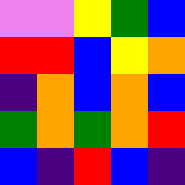[["violet", "violet", "yellow", "green", "blue"], ["red", "red", "blue", "yellow", "orange"], ["indigo", "orange", "blue", "orange", "blue"], ["green", "orange", "green", "orange", "red"], ["blue", "indigo", "red", "blue", "indigo"]]